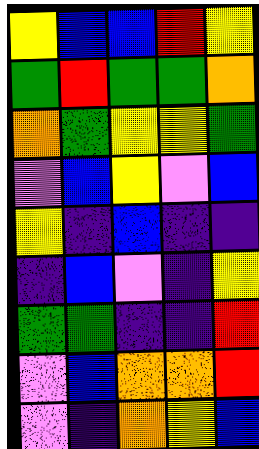[["yellow", "blue", "blue", "red", "yellow"], ["green", "red", "green", "green", "orange"], ["orange", "green", "yellow", "yellow", "green"], ["violet", "blue", "yellow", "violet", "blue"], ["yellow", "indigo", "blue", "indigo", "indigo"], ["indigo", "blue", "violet", "indigo", "yellow"], ["green", "green", "indigo", "indigo", "red"], ["violet", "blue", "orange", "orange", "red"], ["violet", "indigo", "orange", "yellow", "blue"]]